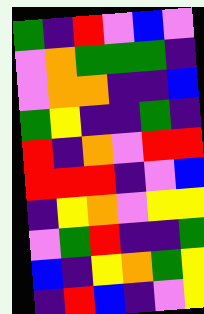[["green", "indigo", "red", "violet", "blue", "violet"], ["violet", "orange", "green", "green", "green", "indigo"], ["violet", "orange", "orange", "indigo", "indigo", "blue"], ["green", "yellow", "indigo", "indigo", "green", "indigo"], ["red", "indigo", "orange", "violet", "red", "red"], ["red", "red", "red", "indigo", "violet", "blue"], ["indigo", "yellow", "orange", "violet", "yellow", "yellow"], ["violet", "green", "red", "indigo", "indigo", "green"], ["blue", "indigo", "yellow", "orange", "green", "yellow"], ["indigo", "red", "blue", "indigo", "violet", "yellow"]]